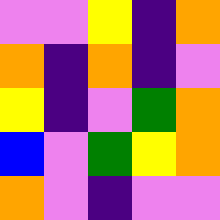[["violet", "violet", "yellow", "indigo", "orange"], ["orange", "indigo", "orange", "indigo", "violet"], ["yellow", "indigo", "violet", "green", "orange"], ["blue", "violet", "green", "yellow", "orange"], ["orange", "violet", "indigo", "violet", "violet"]]